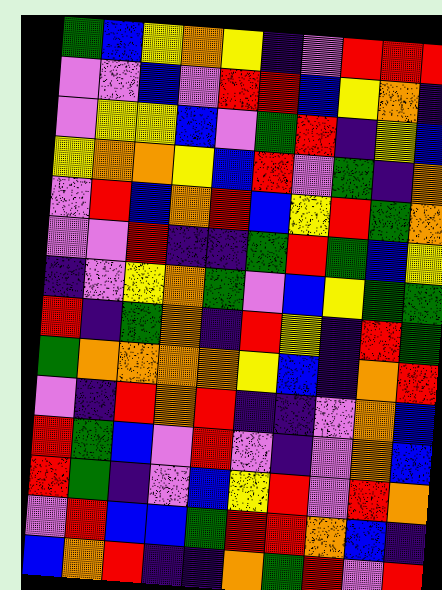[["green", "blue", "yellow", "orange", "yellow", "indigo", "violet", "red", "red", "red"], ["violet", "violet", "blue", "violet", "red", "red", "blue", "yellow", "orange", "indigo"], ["violet", "yellow", "yellow", "blue", "violet", "green", "red", "indigo", "yellow", "blue"], ["yellow", "orange", "orange", "yellow", "blue", "red", "violet", "green", "indigo", "orange"], ["violet", "red", "blue", "orange", "red", "blue", "yellow", "red", "green", "orange"], ["violet", "violet", "red", "indigo", "indigo", "green", "red", "green", "blue", "yellow"], ["indigo", "violet", "yellow", "orange", "green", "violet", "blue", "yellow", "green", "green"], ["red", "indigo", "green", "orange", "indigo", "red", "yellow", "indigo", "red", "green"], ["green", "orange", "orange", "orange", "orange", "yellow", "blue", "indigo", "orange", "red"], ["violet", "indigo", "red", "orange", "red", "indigo", "indigo", "violet", "orange", "blue"], ["red", "green", "blue", "violet", "red", "violet", "indigo", "violet", "orange", "blue"], ["red", "green", "indigo", "violet", "blue", "yellow", "red", "violet", "red", "orange"], ["violet", "red", "blue", "blue", "green", "red", "red", "orange", "blue", "indigo"], ["blue", "orange", "red", "indigo", "indigo", "orange", "green", "red", "violet", "red"]]